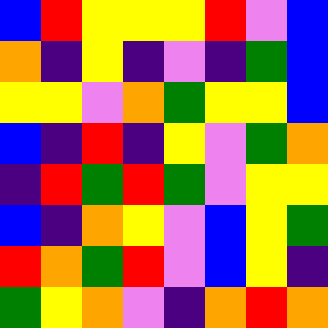[["blue", "red", "yellow", "yellow", "yellow", "red", "violet", "blue"], ["orange", "indigo", "yellow", "indigo", "violet", "indigo", "green", "blue"], ["yellow", "yellow", "violet", "orange", "green", "yellow", "yellow", "blue"], ["blue", "indigo", "red", "indigo", "yellow", "violet", "green", "orange"], ["indigo", "red", "green", "red", "green", "violet", "yellow", "yellow"], ["blue", "indigo", "orange", "yellow", "violet", "blue", "yellow", "green"], ["red", "orange", "green", "red", "violet", "blue", "yellow", "indigo"], ["green", "yellow", "orange", "violet", "indigo", "orange", "red", "orange"]]